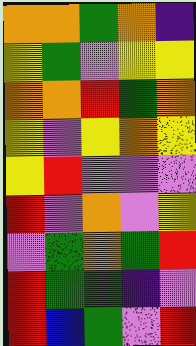[["orange", "orange", "green", "orange", "indigo"], ["yellow", "green", "violet", "yellow", "yellow"], ["orange", "orange", "red", "green", "orange"], ["yellow", "violet", "yellow", "orange", "yellow"], ["yellow", "red", "violet", "violet", "violet"], ["red", "violet", "orange", "violet", "yellow"], ["violet", "green", "orange", "green", "red"], ["red", "green", "green", "indigo", "violet"], ["red", "blue", "green", "violet", "red"]]